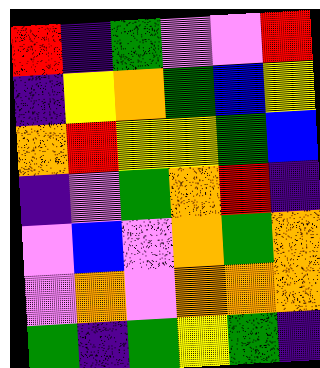[["red", "indigo", "green", "violet", "violet", "red"], ["indigo", "yellow", "orange", "green", "blue", "yellow"], ["orange", "red", "yellow", "yellow", "green", "blue"], ["indigo", "violet", "green", "orange", "red", "indigo"], ["violet", "blue", "violet", "orange", "green", "orange"], ["violet", "orange", "violet", "orange", "orange", "orange"], ["green", "indigo", "green", "yellow", "green", "indigo"]]